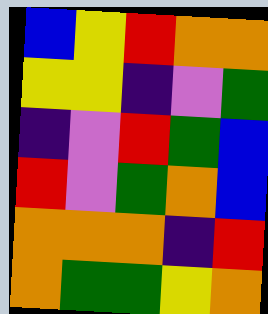[["blue", "yellow", "red", "orange", "orange"], ["yellow", "yellow", "indigo", "violet", "green"], ["indigo", "violet", "red", "green", "blue"], ["red", "violet", "green", "orange", "blue"], ["orange", "orange", "orange", "indigo", "red"], ["orange", "green", "green", "yellow", "orange"]]